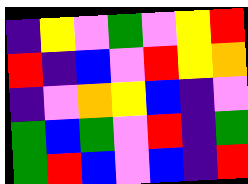[["indigo", "yellow", "violet", "green", "violet", "yellow", "red"], ["red", "indigo", "blue", "violet", "red", "yellow", "orange"], ["indigo", "violet", "orange", "yellow", "blue", "indigo", "violet"], ["green", "blue", "green", "violet", "red", "indigo", "green"], ["green", "red", "blue", "violet", "blue", "indigo", "red"]]